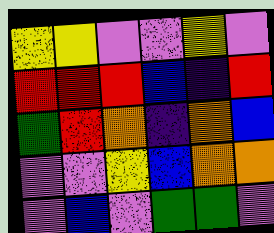[["yellow", "yellow", "violet", "violet", "yellow", "violet"], ["red", "red", "red", "blue", "indigo", "red"], ["green", "red", "orange", "indigo", "orange", "blue"], ["violet", "violet", "yellow", "blue", "orange", "orange"], ["violet", "blue", "violet", "green", "green", "violet"]]